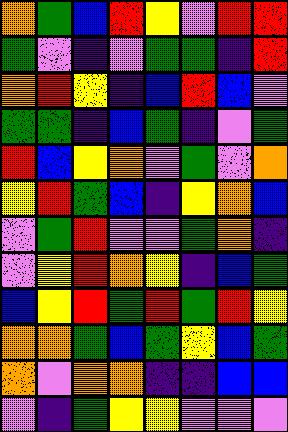[["orange", "green", "blue", "red", "yellow", "violet", "red", "red"], ["green", "violet", "indigo", "violet", "green", "green", "indigo", "red"], ["orange", "red", "yellow", "indigo", "blue", "red", "blue", "violet"], ["green", "green", "indigo", "blue", "green", "indigo", "violet", "green"], ["red", "blue", "yellow", "orange", "violet", "green", "violet", "orange"], ["yellow", "red", "green", "blue", "indigo", "yellow", "orange", "blue"], ["violet", "green", "red", "violet", "violet", "green", "orange", "indigo"], ["violet", "yellow", "red", "orange", "yellow", "indigo", "blue", "green"], ["blue", "yellow", "red", "green", "red", "green", "red", "yellow"], ["orange", "orange", "green", "blue", "green", "yellow", "blue", "green"], ["orange", "violet", "orange", "orange", "indigo", "indigo", "blue", "blue"], ["violet", "indigo", "green", "yellow", "yellow", "violet", "violet", "violet"]]